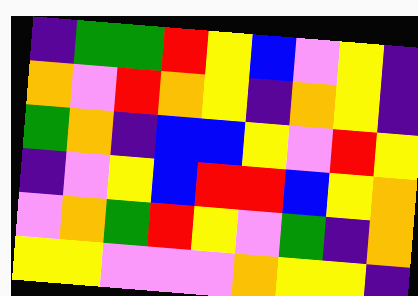[["indigo", "green", "green", "red", "yellow", "blue", "violet", "yellow", "indigo"], ["orange", "violet", "red", "orange", "yellow", "indigo", "orange", "yellow", "indigo"], ["green", "orange", "indigo", "blue", "blue", "yellow", "violet", "red", "yellow"], ["indigo", "violet", "yellow", "blue", "red", "red", "blue", "yellow", "orange"], ["violet", "orange", "green", "red", "yellow", "violet", "green", "indigo", "orange"], ["yellow", "yellow", "violet", "violet", "violet", "orange", "yellow", "yellow", "indigo"]]